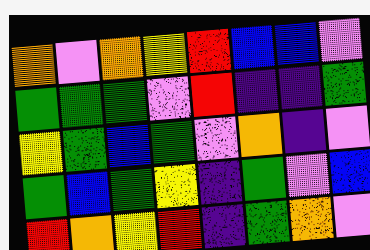[["orange", "violet", "orange", "yellow", "red", "blue", "blue", "violet"], ["green", "green", "green", "violet", "red", "indigo", "indigo", "green"], ["yellow", "green", "blue", "green", "violet", "orange", "indigo", "violet"], ["green", "blue", "green", "yellow", "indigo", "green", "violet", "blue"], ["red", "orange", "yellow", "red", "indigo", "green", "orange", "violet"]]